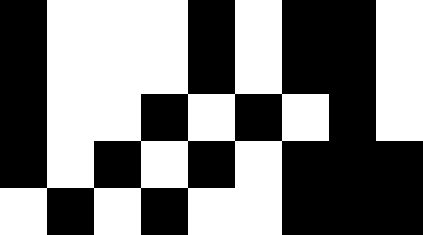[["black", "white", "white", "white", "black", "white", "black", "black", "white"], ["black", "white", "white", "white", "black", "white", "black", "black", "white"], ["black", "white", "white", "black", "white", "black", "white", "black", "white"], ["black", "white", "black", "white", "black", "white", "black", "black", "black"], ["white", "black", "white", "black", "white", "white", "black", "black", "black"]]